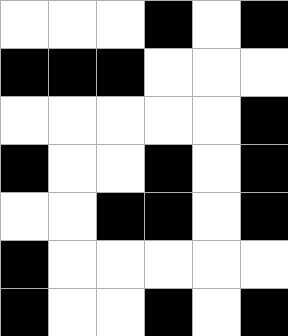[["white", "white", "white", "black", "white", "black"], ["black", "black", "black", "white", "white", "white"], ["white", "white", "white", "white", "white", "black"], ["black", "white", "white", "black", "white", "black"], ["white", "white", "black", "black", "white", "black"], ["black", "white", "white", "white", "white", "white"], ["black", "white", "white", "black", "white", "black"]]